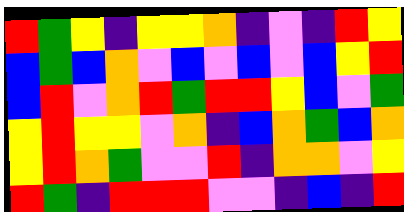[["red", "green", "yellow", "indigo", "yellow", "yellow", "orange", "indigo", "violet", "indigo", "red", "yellow"], ["blue", "green", "blue", "orange", "violet", "blue", "violet", "blue", "violet", "blue", "yellow", "red"], ["blue", "red", "violet", "orange", "red", "green", "red", "red", "yellow", "blue", "violet", "green"], ["yellow", "red", "yellow", "yellow", "violet", "orange", "indigo", "blue", "orange", "green", "blue", "orange"], ["yellow", "red", "orange", "green", "violet", "violet", "red", "indigo", "orange", "orange", "violet", "yellow"], ["red", "green", "indigo", "red", "red", "red", "violet", "violet", "indigo", "blue", "indigo", "red"]]